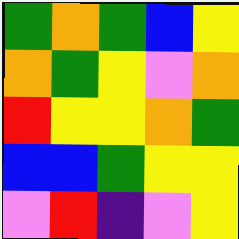[["green", "orange", "green", "blue", "yellow"], ["orange", "green", "yellow", "violet", "orange"], ["red", "yellow", "yellow", "orange", "green"], ["blue", "blue", "green", "yellow", "yellow"], ["violet", "red", "indigo", "violet", "yellow"]]